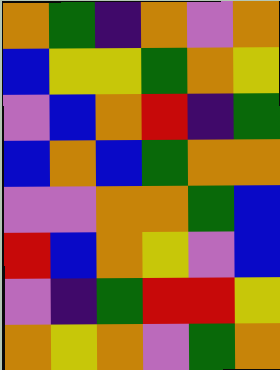[["orange", "green", "indigo", "orange", "violet", "orange"], ["blue", "yellow", "yellow", "green", "orange", "yellow"], ["violet", "blue", "orange", "red", "indigo", "green"], ["blue", "orange", "blue", "green", "orange", "orange"], ["violet", "violet", "orange", "orange", "green", "blue"], ["red", "blue", "orange", "yellow", "violet", "blue"], ["violet", "indigo", "green", "red", "red", "yellow"], ["orange", "yellow", "orange", "violet", "green", "orange"]]